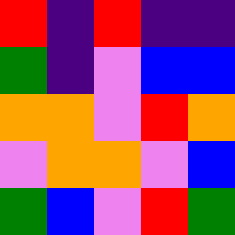[["red", "indigo", "red", "indigo", "indigo"], ["green", "indigo", "violet", "blue", "blue"], ["orange", "orange", "violet", "red", "orange"], ["violet", "orange", "orange", "violet", "blue"], ["green", "blue", "violet", "red", "green"]]